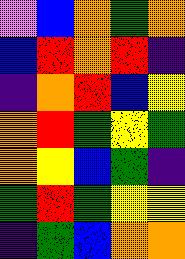[["violet", "blue", "orange", "green", "orange"], ["blue", "red", "orange", "red", "indigo"], ["indigo", "orange", "red", "blue", "yellow"], ["orange", "red", "green", "yellow", "green"], ["orange", "yellow", "blue", "green", "indigo"], ["green", "red", "green", "yellow", "yellow"], ["indigo", "green", "blue", "orange", "orange"]]